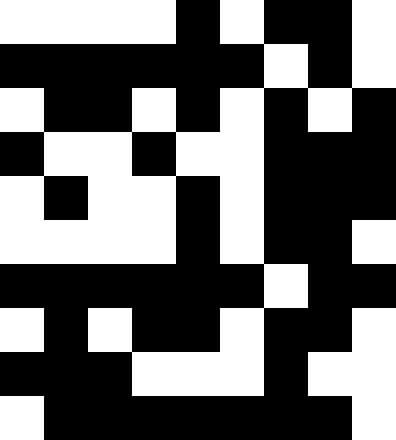[["white", "white", "white", "white", "black", "white", "black", "black", "white"], ["black", "black", "black", "black", "black", "black", "white", "black", "white"], ["white", "black", "black", "white", "black", "white", "black", "white", "black"], ["black", "white", "white", "black", "white", "white", "black", "black", "black"], ["white", "black", "white", "white", "black", "white", "black", "black", "black"], ["white", "white", "white", "white", "black", "white", "black", "black", "white"], ["black", "black", "black", "black", "black", "black", "white", "black", "black"], ["white", "black", "white", "black", "black", "white", "black", "black", "white"], ["black", "black", "black", "white", "white", "white", "black", "white", "white"], ["white", "black", "black", "black", "black", "black", "black", "black", "white"]]